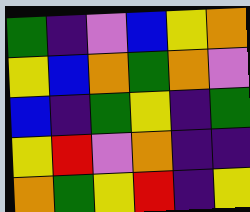[["green", "indigo", "violet", "blue", "yellow", "orange"], ["yellow", "blue", "orange", "green", "orange", "violet"], ["blue", "indigo", "green", "yellow", "indigo", "green"], ["yellow", "red", "violet", "orange", "indigo", "indigo"], ["orange", "green", "yellow", "red", "indigo", "yellow"]]